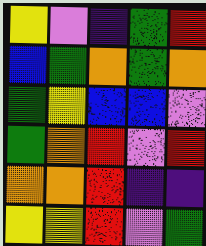[["yellow", "violet", "indigo", "green", "red"], ["blue", "green", "orange", "green", "orange"], ["green", "yellow", "blue", "blue", "violet"], ["green", "orange", "red", "violet", "red"], ["orange", "orange", "red", "indigo", "indigo"], ["yellow", "yellow", "red", "violet", "green"]]